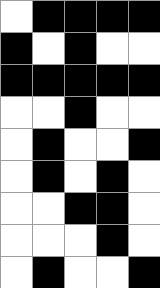[["white", "black", "black", "black", "black"], ["black", "white", "black", "white", "white"], ["black", "black", "black", "black", "black"], ["white", "white", "black", "white", "white"], ["white", "black", "white", "white", "black"], ["white", "black", "white", "black", "white"], ["white", "white", "black", "black", "white"], ["white", "white", "white", "black", "white"], ["white", "black", "white", "white", "black"]]